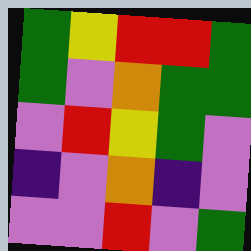[["green", "yellow", "red", "red", "green"], ["green", "violet", "orange", "green", "green"], ["violet", "red", "yellow", "green", "violet"], ["indigo", "violet", "orange", "indigo", "violet"], ["violet", "violet", "red", "violet", "green"]]